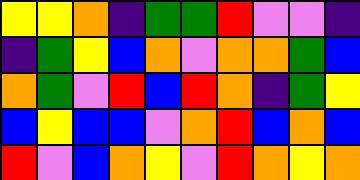[["yellow", "yellow", "orange", "indigo", "green", "green", "red", "violet", "violet", "indigo"], ["indigo", "green", "yellow", "blue", "orange", "violet", "orange", "orange", "green", "blue"], ["orange", "green", "violet", "red", "blue", "red", "orange", "indigo", "green", "yellow"], ["blue", "yellow", "blue", "blue", "violet", "orange", "red", "blue", "orange", "blue"], ["red", "violet", "blue", "orange", "yellow", "violet", "red", "orange", "yellow", "orange"]]